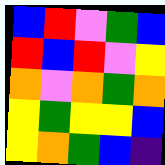[["blue", "red", "violet", "green", "blue"], ["red", "blue", "red", "violet", "yellow"], ["orange", "violet", "orange", "green", "orange"], ["yellow", "green", "yellow", "yellow", "blue"], ["yellow", "orange", "green", "blue", "indigo"]]